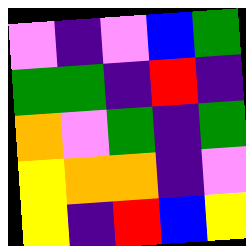[["violet", "indigo", "violet", "blue", "green"], ["green", "green", "indigo", "red", "indigo"], ["orange", "violet", "green", "indigo", "green"], ["yellow", "orange", "orange", "indigo", "violet"], ["yellow", "indigo", "red", "blue", "yellow"]]